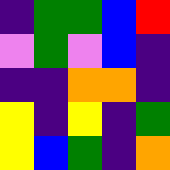[["indigo", "green", "green", "blue", "red"], ["violet", "green", "violet", "blue", "indigo"], ["indigo", "indigo", "orange", "orange", "indigo"], ["yellow", "indigo", "yellow", "indigo", "green"], ["yellow", "blue", "green", "indigo", "orange"]]